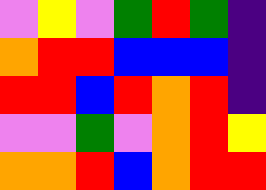[["violet", "yellow", "violet", "green", "red", "green", "indigo"], ["orange", "red", "red", "blue", "blue", "blue", "indigo"], ["red", "red", "blue", "red", "orange", "red", "indigo"], ["violet", "violet", "green", "violet", "orange", "red", "yellow"], ["orange", "orange", "red", "blue", "orange", "red", "red"]]